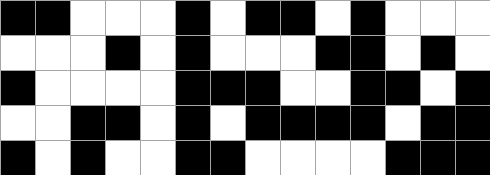[["black", "black", "white", "white", "white", "black", "white", "black", "black", "white", "black", "white", "white", "white"], ["white", "white", "white", "black", "white", "black", "white", "white", "white", "black", "black", "white", "black", "white"], ["black", "white", "white", "white", "white", "black", "black", "black", "white", "white", "black", "black", "white", "black"], ["white", "white", "black", "black", "white", "black", "white", "black", "black", "black", "black", "white", "black", "black"], ["black", "white", "black", "white", "white", "black", "black", "white", "white", "white", "white", "black", "black", "black"]]